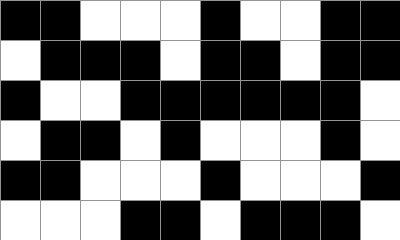[["black", "black", "white", "white", "white", "black", "white", "white", "black", "black"], ["white", "black", "black", "black", "white", "black", "black", "white", "black", "black"], ["black", "white", "white", "black", "black", "black", "black", "black", "black", "white"], ["white", "black", "black", "white", "black", "white", "white", "white", "black", "white"], ["black", "black", "white", "white", "white", "black", "white", "white", "white", "black"], ["white", "white", "white", "black", "black", "white", "black", "black", "black", "white"]]